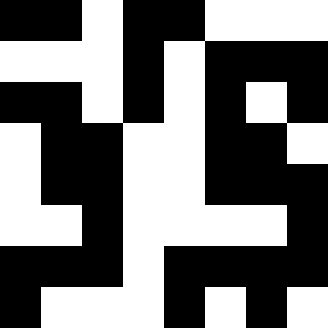[["black", "black", "white", "black", "black", "white", "white", "white"], ["white", "white", "white", "black", "white", "black", "black", "black"], ["black", "black", "white", "black", "white", "black", "white", "black"], ["white", "black", "black", "white", "white", "black", "black", "white"], ["white", "black", "black", "white", "white", "black", "black", "black"], ["white", "white", "black", "white", "white", "white", "white", "black"], ["black", "black", "black", "white", "black", "black", "black", "black"], ["black", "white", "white", "white", "black", "white", "black", "white"]]